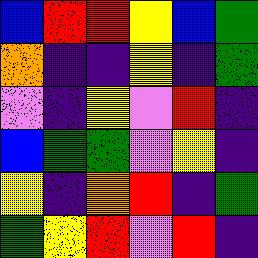[["blue", "red", "red", "yellow", "blue", "green"], ["orange", "indigo", "indigo", "yellow", "indigo", "green"], ["violet", "indigo", "yellow", "violet", "red", "indigo"], ["blue", "green", "green", "violet", "yellow", "indigo"], ["yellow", "indigo", "orange", "red", "indigo", "green"], ["green", "yellow", "red", "violet", "red", "indigo"]]